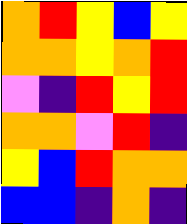[["orange", "red", "yellow", "blue", "yellow"], ["orange", "orange", "yellow", "orange", "red"], ["violet", "indigo", "red", "yellow", "red"], ["orange", "orange", "violet", "red", "indigo"], ["yellow", "blue", "red", "orange", "orange"], ["blue", "blue", "indigo", "orange", "indigo"]]